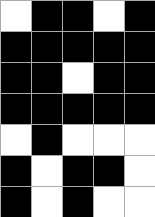[["white", "black", "black", "white", "black"], ["black", "black", "black", "black", "black"], ["black", "black", "white", "black", "black"], ["black", "black", "black", "black", "black"], ["white", "black", "white", "white", "white"], ["black", "white", "black", "black", "white"], ["black", "white", "black", "white", "white"]]